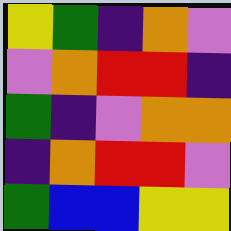[["yellow", "green", "indigo", "orange", "violet"], ["violet", "orange", "red", "red", "indigo"], ["green", "indigo", "violet", "orange", "orange"], ["indigo", "orange", "red", "red", "violet"], ["green", "blue", "blue", "yellow", "yellow"]]